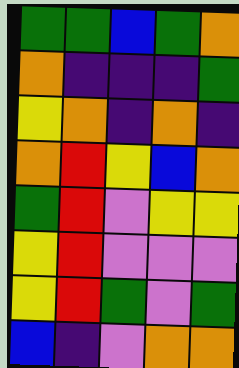[["green", "green", "blue", "green", "orange"], ["orange", "indigo", "indigo", "indigo", "green"], ["yellow", "orange", "indigo", "orange", "indigo"], ["orange", "red", "yellow", "blue", "orange"], ["green", "red", "violet", "yellow", "yellow"], ["yellow", "red", "violet", "violet", "violet"], ["yellow", "red", "green", "violet", "green"], ["blue", "indigo", "violet", "orange", "orange"]]